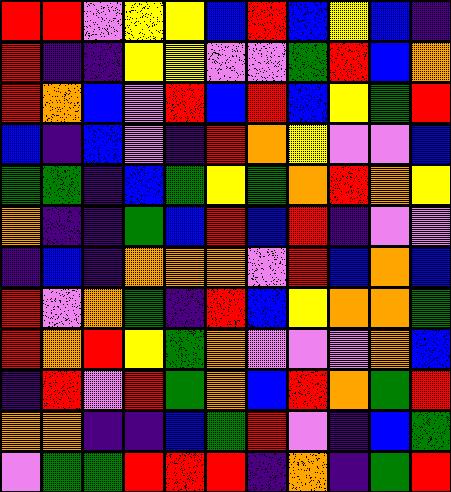[["red", "red", "violet", "yellow", "yellow", "blue", "red", "blue", "yellow", "blue", "indigo"], ["red", "indigo", "indigo", "yellow", "yellow", "violet", "violet", "green", "red", "blue", "orange"], ["red", "orange", "blue", "violet", "red", "blue", "red", "blue", "yellow", "green", "red"], ["blue", "indigo", "blue", "violet", "indigo", "red", "orange", "yellow", "violet", "violet", "blue"], ["green", "green", "indigo", "blue", "green", "yellow", "green", "orange", "red", "orange", "yellow"], ["orange", "indigo", "indigo", "green", "blue", "red", "blue", "red", "indigo", "violet", "violet"], ["indigo", "blue", "indigo", "orange", "orange", "orange", "violet", "red", "blue", "orange", "blue"], ["red", "violet", "orange", "green", "indigo", "red", "blue", "yellow", "orange", "orange", "green"], ["red", "orange", "red", "yellow", "green", "orange", "violet", "violet", "violet", "orange", "blue"], ["indigo", "red", "violet", "red", "green", "orange", "blue", "red", "orange", "green", "red"], ["orange", "orange", "indigo", "indigo", "blue", "green", "red", "violet", "indigo", "blue", "green"], ["violet", "green", "green", "red", "red", "red", "indigo", "orange", "indigo", "green", "red"]]